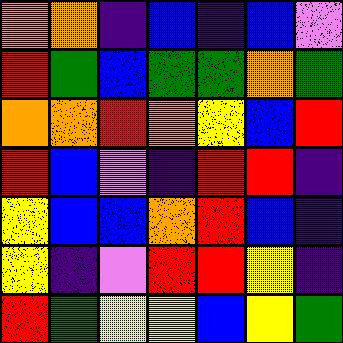[["orange", "orange", "indigo", "blue", "indigo", "blue", "violet"], ["red", "green", "blue", "green", "green", "orange", "green"], ["orange", "orange", "red", "orange", "yellow", "blue", "red"], ["red", "blue", "violet", "indigo", "red", "red", "indigo"], ["yellow", "blue", "blue", "orange", "red", "blue", "indigo"], ["yellow", "indigo", "violet", "red", "red", "yellow", "indigo"], ["red", "green", "yellow", "yellow", "blue", "yellow", "green"]]